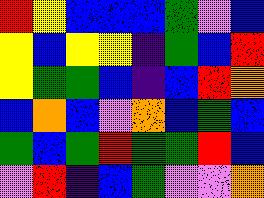[["red", "yellow", "blue", "blue", "blue", "green", "violet", "blue"], ["yellow", "blue", "yellow", "yellow", "indigo", "green", "blue", "red"], ["yellow", "green", "green", "blue", "indigo", "blue", "red", "orange"], ["blue", "orange", "blue", "violet", "orange", "blue", "green", "blue"], ["green", "blue", "green", "red", "green", "green", "red", "blue"], ["violet", "red", "indigo", "blue", "green", "violet", "violet", "orange"]]